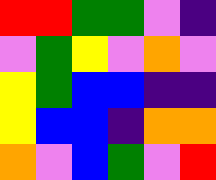[["red", "red", "green", "green", "violet", "indigo"], ["violet", "green", "yellow", "violet", "orange", "violet"], ["yellow", "green", "blue", "blue", "indigo", "indigo"], ["yellow", "blue", "blue", "indigo", "orange", "orange"], ["orange", "violet", "blue", "green", "violet", "red"]]